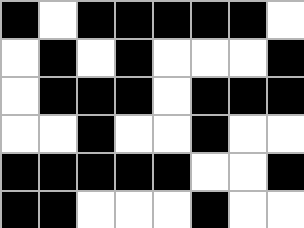[["black", "white", "black", "black", "black", "black", "black", "white"], ["white", "black", "white", "black", "white", "white", "white", "black"], ["white", "black", "black", "black", "white", "black", "black", "black"], ["white", "white", "black", "white", "white", "black", "white", "white"], ["black", "black", "black", "black", "black", "white", "white", "black"], ["black", "black", "white", "white", "white", "black", "white", "white"]]